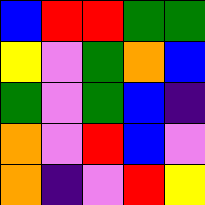[["blue", "red", "red", "green", "green"], ["yellow", "violet", "green", "orange", "blue"], ["green", "violet", "green", "blue", "indigo"], ["orange", "violet", "red", "blue", "violet"], ["orange", "indigo", "violet", "red", "yellow"]]